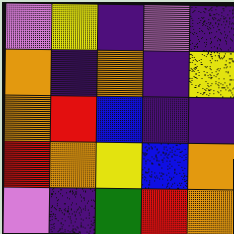[["violet", "yellow", "indigo", "violet", "indigo"], ["orange", "indigo", "orange", "indigo", "yellow"], ["orange", "red", "blue", "indigo", "indigo"], ["red", "orange", "yellow", "blue", "orange"], ["violet", "indigo", "green", "red", "orange"]]